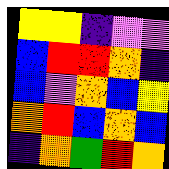[["yellow", "yellow", "indigo", "violet", "violet"], ["blue", "red", "red", "orange", "indigo"], ["blue", "violet", "orange", "blue", "yellow"], ["orange", "red", "blue", "orange", "blue"], ["indigo", "orange", "green", "red", "orange"]]